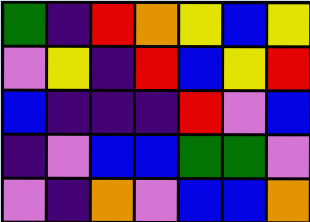[["green", "indigo", "red", "orange", "yellow", "blue", "yellow"], ["violet", "yellow", "indigo", "red", "blue", "yellow", "red"], ["blue", "indigo", "indigo", "indigo", "red", "violet", "blue"], ["indigo", "violet", "blue", "blue", "green", "green", "violet"], ["violet", "indigo", "orange", "violet", "blue", "blue", "orange"]]